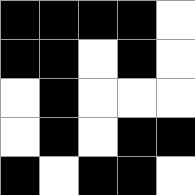[["black", "black", "black", "black", "white"], ["black", "black", "white", "black", "white"], ["white", "black", "white", "white", "white"], ["white", "black", "white", "black", "black"], ["black", "white", "black", "black", "white"]]